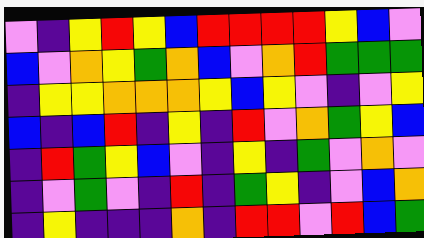[["violet", "indigo", "yellow", "red", "yellow", "blue", "red", "red", "red", "red", "yellow", "blue", "violet"], ["blue", "violet", "orange", "yellow", "green", "orange", "blue", "violet", "orange", "red", "green", "green", "green"], ["indigo", "yellow", "yellow", "orange", "orange", "orange", "yellow", "blue", "yellow", "violet", "indigo", "violet", "yellow"], ["blue", "indigo", "blue", "red", "indigo", "yellow", "indigo", "red", "violet", "orange", "green", "yellow", "blue"], ["indigo", "red", "green", "yellow", "blue", "violet", "indigo", "yellow", "indigo", "green", "violet", "orange", "violet"], ["indigo", "violet", "green", "violet", "indigo", "red", "indigo", "green", "yellow", "indigo", "violet", "blue", "orange"], ["indigo", "yellow", "indigo", "indigo", "indigo", "orange", "indigo", "red", "red", "violet", "red", "blue", "green"]]